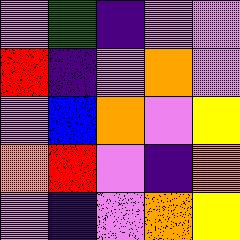[["violet", "green", "indigo", "violet", "violet"], ["red", "indigo", "violet", "orange", "violet"], ["violet", "blue", "orange", "violet", "yellow"], ["orange", "red", "violet", "indigo", "orange"], ["violet", "indigo", "violet", "orange", "yellow"]]